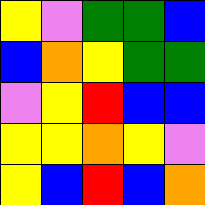[["yellow", "violet", "green", "green", "blue"], ["blue", "orange", "yellow", "green", "green"], ["violet", "yellow", "red", "blue", "blue"], ["yellow", "yellow", "orange", "yellow", "violet"], ["yellow", "blue", "red", "blue", "orange"]]